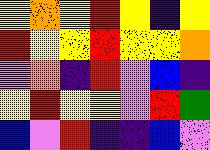[["yellow", "orange", "yellow", "red", "yellow", "indigo", "yellow"], ["red", "yellow", "yellow", "red", "yellow", "yellow", "orange"], ["violet", "orange", "indigo", "red", "violet", "blue", "indigo"], ["yellow", "red", "yellow", "yellow", "violet", "red", "green"], ["blue", "violet", "red", "indigo", "indigo", "blue", "violet"]]